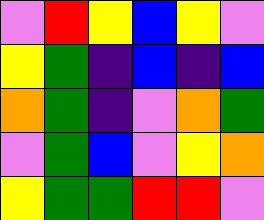[["violet", "red", "yellow", "blue", "yellow", "violet"], ["yellow", "green", "indigo", "blue", "indigo", "blue"], ["orange", "green", "indigo", "violet", "orange", "green"], ["violet", "green", "blue", "violet", "yellow", "orange"], ["yellow", "green", "green", "red", "red", "violet"]]